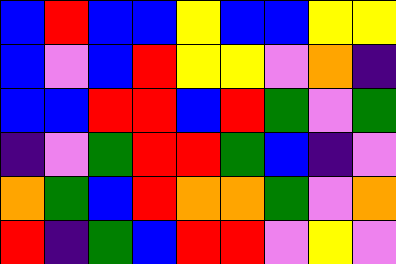[["blue", "red", "blue", "blue", "yellow", "blue", "blue", "yellow", "yellow"], ["blue", "violet", "blue", "red", "yellow", "yellow", "violet", "orange", "indigo"], ["blue", "blue", "red", "red", "blue", "red", "green", "violet", "green"], ["indigo", "violet", "green", "red", "red", "green", "blue", "indigo", "violet"], ["orange", "green", "blue", "red", "orange", "orange", "green", "violet", "orange"], ["red", "indigo", "green", "blue", "red", "red", "violet", "yellow", "violet"]]